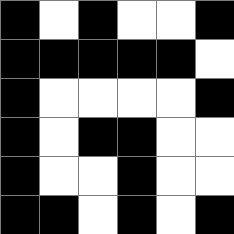[["black", "white", "black", "white", "white", "black"], ["black", "black", "black", "black", "black", "white"], ["black", "white", "white", "white", "white", "black"], ["black", "white", "black", "black", "white", "white"], ["black", "white", "white", "black", "white", "white"], ["black", "black", "white", "black", "white", "black"]]